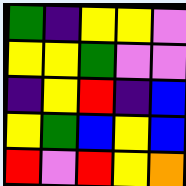[["green", "indigo", "yellow", "yellow", "violet"], ["yellow", "yellow", "green", "violet", "violet"], ["indigo", "yellow", "red", "indigo", "blue"], ["yellow", "green", "blue", "yellow", "blue"], ["red", "violet", "red", "yellow", "orange"]]